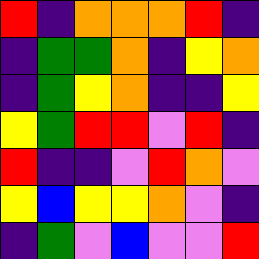[["red", "indigo", "orange", "orange", "orange", "red", "indigo"], ["indigo", "green", "green", "orange", "indigo", "yellow", "orange"], ["indigo", "green", "yellow", "orange", "indigo", "indigo", "yellow"], ["yellow", "green", "red", "red", "violet", "red", "indigo"], ["red", "indigo", "indigo", "violet", "red", "orange", "violet"], ["yellow", "blue", "yellow", "yellow", "orange", "violet", "indigo"], ["indigo", "green", "violet", "blue", "violet", "violet", "red"]]